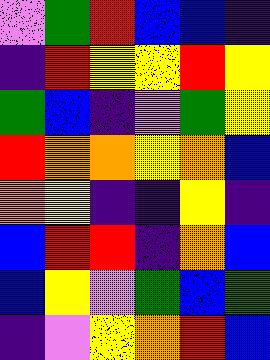[["violet", "green", "red", "blue", "blue", "indigo"], ["indigo", "red", "yellow", "yellow", "red", "yellow"], ["green", "blue", "indigo", "violet", "green", "yellow"], ["red", "orange", "orange", "yellow", "orange", "blue"], ["orange", "yellow", "indigo", "indigo", "yellow", "indigo"], ["blue", "red", "red", "indigo", "orange", "blue"], ["blue", "yellow", "violet", "green", "blue", "green"], ["indigo", "violet", "yellow", "orange", "red", "blue"]]